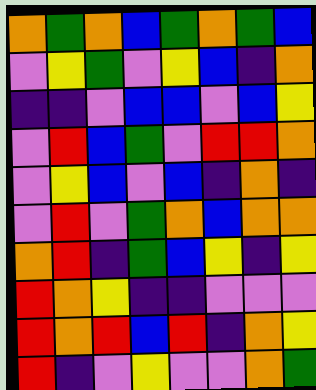[["orange", "green", "orange", "blue", "green", "orange", "green", "blue"], ["violet", "yellow", "green", "violet", "yellow", "blue", "indigo", "orange"], ["indigo", "indigo", "violet", "blue", "blue", "violet", "blue", "yellow"], ["violet", "red", "blue", "green", "violet", "red", "red", "orange"], ["violet", "yellow", "blue", "violet", "blue", "indigo", "orange", "indigo"], ["violet", "red", "violet", "green", "orange", "blue", "orange", "orange"], ["orange", "red", "indigo", "green", "blue", "yellow", "indigo", "yellow"], ["red", "orange", "yellow", "indigo", "indigo", "violet", "violet", "violet"], ["red", "orange", "red", "blue", "red", "indigo", "orange", "yellow"], ["red", "indigo", "violet", "yellow", "violet", "violet", "orange", "green"]]